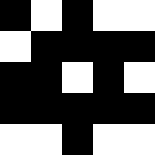[["black", "white", "black", "white", "white"], ["white", "black", "black", "black", "black"], ["black", "black", "white", "black", "white"], ["black", "black", "black", "black", "black"], ["white", "white", "black", "white", "white"]]